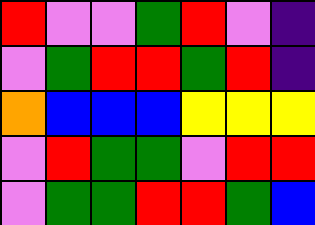[["red", "violet", "violet", "green", "red", "violet", "indigo"], ["violet", "green", "red", "red", "green", "red", "indigo"], ["orange", "blue", "blue", "blue", "yellow", "yellow", "yellow"], ["violet", "red", "green", "green", "violet", "red", "red"], ["violet", "green", "green", "red", "red", "green", "blue"]]